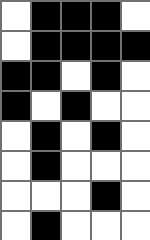[["white", "black", "black", "black", "white"], ["white", "black", "black", "black", "black"], ["black", "black", "white", "black", "white"], ["black", "white", "black", "white", "white"], ["white", "black", "white", "black", "white"], ["white", "black", "white", "white", "white"], ["white", "white", "white", "black", "white"], ["white", "black", "white", "white", "white"]]